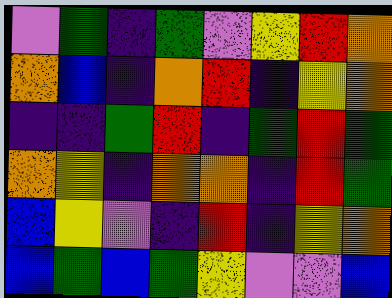[["violet", "green", "indigo", "green", "violet", "yellow", "red", "orange"], ["orange", "blue", "indigo", "orange", "red", "indigo", "yellow", "orange"], ["indigo", "indigo", "green", "red", "indigo", "green", "red", "green"], ["orange", "yellow", "indigo", "orange", "orange", "indigo", "red", "green"], ["blue", "yellow", "violet", "indigo", "red", "indigo", "yellow", "orange"], ["blue", "green", "blue", "green", "yellow", "violet", "violet", "blue"]]